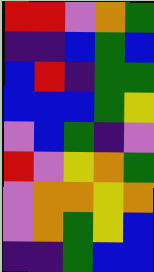[["red", "red", "violet", "orange", "green"], ["indigo", "indigo", "blue", "green", "blue"], ["blue", "red", "indigo", "green", "green"], ["blue", "blue", "blue", "green", "yellow"], ["violet", "blue", "green", "indigo", "violet"], ["red", "violet", "yellow", "orange", "green"], ["violet", "orange", "orange", "yellow", "orange"], ["violet", "orange", "green", "yellow", "blue"], ["indigo", "indigo", "green", "blue", "blue"]]